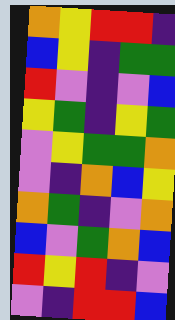[["orange", "yellow", "red", "red", "indigo"], ["blue", "yellow", "indigo", "green", "green"], ["red", "violet", "indigo", "violet", "blue"], ["yellow", "green", "indigo", "yellow", "green"], ["violet", "yellow", "green", "green", "orange"], ["violet", "indigo", "orange", "blue", "yellow"], ["orange", "green", "indigo", "violet", "orange"], ["blue", "violet", "green", "orange", "blue"], ["red", "yellow", "red", "indigo", "violet"], ["violet", "indigo", "red", "red", "blue"]]